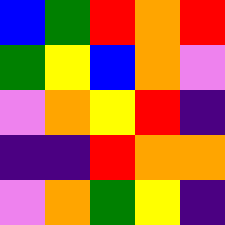[["blue", "green", "red", "orange", "red"], ["green", "yellow", "blue", "orange", "violet"], ["violet", "orange", "yellow", "red", "indigo"], ["indigo", "indigo", "red", "orange", "orange"], ["violet", "orange", "green", "yellow", "indigo"]]